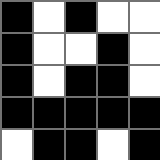[["black", "white", "black", "white", "white"], ["black", "white", "white", "black", "white"], ["black", "white", "black", "black", "white"], ["black", "black", "black", "black", "black"], ["white", "black", "black", "white", "black"]]